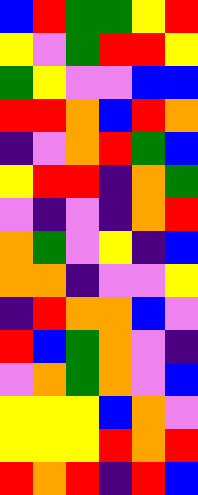[["blue", "red", "green", "green", "yellow", "red"], ["yellow", "violet", "green", "red", "red", "yellow"], ["green", "yellow", "violet", "violet", "blue", "blue"], ["red", "red", "orange", "blue", "red", "orange"], ["indigo", "violet", "orange", "red", "green", "blue"], ["yellow", "red", "red", "indigo", "orange", "green"], ["violet", "indigo", "violet", "indigo", "orange", "red"], ["orange", "green", "violet", "yellow", "indigo", "blue"], ["orange", "orange", "indigo", "violet", "violet", "yellow"], ["indigo", "red", "orange", "orange", "blue", "violet"], ["red", "blue", "green", "orange", "violet", "indigo"], ["violet", "orange", "green", "orange", "violet", "blue"], ["yellow", "yellow", "yellow", "blue", "orange", "violet"], ["yellow", "yellow", "yellow", "red", "orange", "red"], ["red", "orange", "red", "indigo", "red", "blue"]]